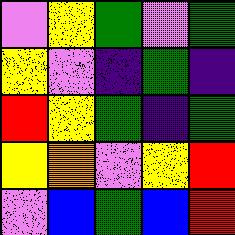[["violet", "yellow", "green", "violet", "green"], ["yellow", "violet", "indigo", "green", "indigo"], ["red", "yellow", "green", "indigo", "green"], ["yellow", "orange", "violet", "yellow", "red"], ["violet", "blue", "green", "blue", "red"]]